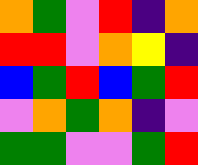[["orange", "green", "violet", "red", "indigo", "orange"], ["red", "red", "violet", "orange", "yellow", "indigo"], ["blue", "green", "red", "blue", "green", "red"], ["violet", "orange", "green", "orange", "indigo", "violet"], ["green", "green", "violet", "violet", "green", "red"]]